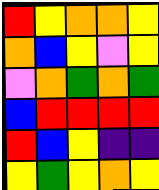[["red", "yellow", "orange", "orange", "yellow"], ["orange", "blue", "yellow", "violet", "yellow"], ["violet", "orange", "green", "orange", "green"], ["blue", "red", "red", "red", "red"], ["red", "blue", "yellow", "indigo", "indigo"], ["yellow", "green", "yellow", "orange", "yellow"]]